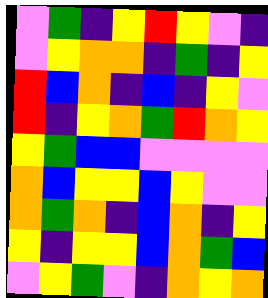[["violet", "green", "indigo", "yellow", "red", "yellow", "violet", "indigo"], ["violet", "yellow", "orange", "orange", "indigo", "green", "indigo", "yellow"], ["red", "blue", "orange", "indigo", "blue", "indigo", "yellow", "violet"], ["red", "indigo", "yellow", "orange", "green", "red", "orange", "yellow"], ["yellow", "green", "blue", "blue", "violet", "violet", "violet", "violet"], ["orange", "blue", "yellow", "yellow", "blue", "yellow", "violet", "violet"], ["orange", "green", "orange", "indigo", "blue", "orange", "indigo", "yellow"], ["yellow", "indigo", "yellow", "yellow", "blue", "orange", "green", "blue"], ["violet", "yellow", "green", "violet", "indigo", "orange", "yellow", "orange"]]